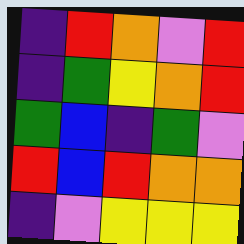[["indigo", "red", "orange", "violet", "red"], ["indigo", "green", "yellow", "orange", "red"], ["green", "blue", "indigo", "green", "violet"], ["red", "blue", "red", "orange", "orange"], ["indigo", "violet", "yellow", "yellow", "yellow"]]